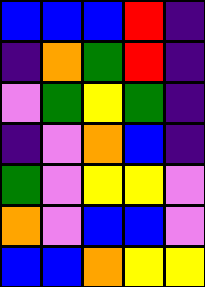[["blue", "blue", "blue", "red", "indigo"], ["indigo", "orange", "green", "red", "indigo"], ["violet", "green", "yellow", "green", "indigo"], ["indigo", "violet", "orange", "blue", "indigo"], ["green", "violet", "yellow", "yellow", "violet"], ["orange", "violet", "blue", "blue", "violet"], ["blue", "blue", "orange", "yellow", "yellow"]]